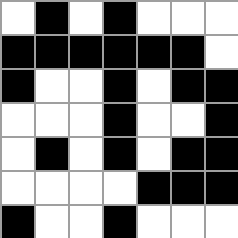[["white", "black", "white", "black", "white", "white", "white"], ["black", "black", "black", "black", "black", "black", "white"], ["black", "white", "white", "black", "white", "black", "black"], ["white", "white", "white", "black", "white", "white", "black"], ["white", "black", "white", "black", "white", "black", "black"], ["white", "white", "white", "white", "black", "black", "black"], ["black", "white", "white", "black", "white", "white", "white"]]